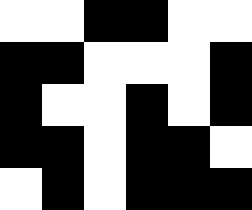[["white", "white", "black", "black", "white", "white"], ["black", "black", "white", "white", "white", "black"], ["black", "white", "white", "black", "white", "black"], ["black", "black", "white", "black", "black", "white"], ["white", "black", "white", "black", "black", "black"]]